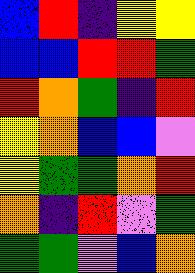[["blue", "red", "indigo", "yellow", "yellow"], ["blue", "blue", "red", "red", "green"], ["red", "orange", "green", "indigo", "red"], ["yellow", "orange", "blue", "blue", "violet"], ["yellow", "green", "green", "orange", "red"], ["orange", "indigo", "red", "violet", "green"], ["green", "green", "violet", "blue", "orange"]]